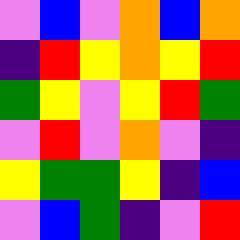[["violet", "blue", "violet", "orange", "blue", "orange"], ["indigo", "red", "yellow", "orange", "yellow", "red"], ["green", "yellow", "violet", "yellow", "red", "green"], ["violet", "red", "violet", "orange", "violet", "indigo"], ["yellow", "green", "green", "yellow", "indigo", "blue"], ["violet", "blue", "green", "indigo", "violet", "red"]]